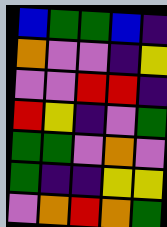[["blue", "green", "green", "blue", "indigo"], ["orange", "violet", "violet", "indigo", "yellow"], ["violet", "violet", "red", "red", "indigo"], ["red", "yellow", "indigo", "violet", "green"], ["green", "green", "violet", "orange", "violet"], ["green", "indigo", "indigo", "yellow", "yellow"], ["violet", "orange", "red", "orange", "green"]]